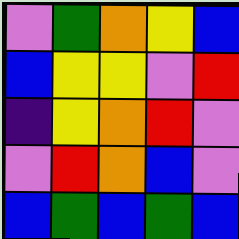[["violet", "green", "orange", "yellow", "blue"], ["blue", "yellow", "yellow", "violet", "red"], ["indigo", "yellow", "orange", "red", "violet"], ["violet", "red", "orange", "blue", "violet"], ["blue", "green", "blue", "green", "blue"]]